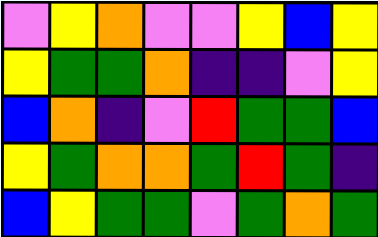[["violet", "yellow", "orange", "violet", "violet", "yellow", "blue", "yellow"], ["yellow", "green", "green", "orange", "indigo", "indigo", "violet", "yellow"], ["blue", "orange", "indigo", "violet", "red", "green", "green", "blue"], ["yellow", "green", "orange", "orange", "green", "red", "green", "indigo"], ["blue", "yellow", "green", "green", "violet", "green", "orange", "green"]]